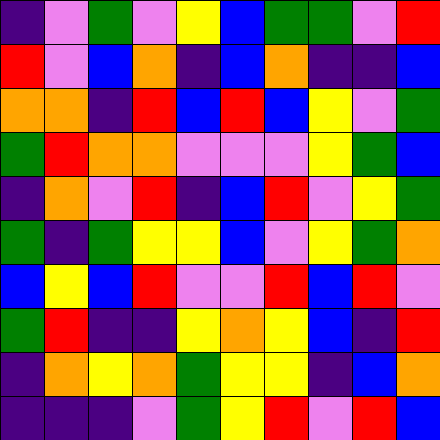[["indigo", "violet", "green", "violet", "yellow", "blue", "green", "green", "violet", "red"], ["red", "violet", "blue", "orange", "indigo", "blue", "orange", "indigo", "indigo", "blue"], ["orange", "orange", "indigo", "red", "blue", "red", "blue", "yellow", "violet", "green"], ["green", "red", "orange", "orange", "violet", "violet", "violet", "yellow", "green", "blue"], ["indigo", "orange", "violet", "red", "indigo", "blue", "red", "violet", "yellow", "green"], ["green", "indigo", "green", "yellow", "yellow", "blue", "violet", "yellow", "green", "orange"], ["blue", "yellow", "blue", "red", "violet", "violet", "red", "blue", "red", "violet"], ["green", "red", "indigo", "indigo", "yellow", "orange", "yellow", "blue", "indigo", "red"], ["indigo", "orange", "yellow", "orange", "green", "yellow", "yellow", "indigo", "blue", "orange"], ["indigo", "indigo", "indigo", "violet", "green", "yellow", "red", "violet", "red", "blue"]]